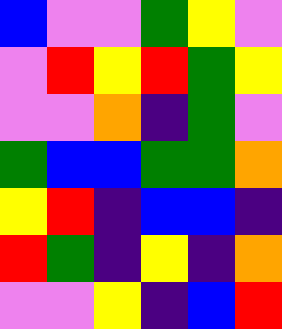[["blue", "violet", "violet", "green", "yellow", "violet"], ["violet", "red", "yellow", "red", "green", "yellow"], ["violet", "violet", "orange", "indigo", "green", "violet"], ["green", "blue", "blue", "green", "green", "orange"], ["yellow", "red", "indigo", "blue", "blue", "indigo"], ["red", "green", "indigo", "yellow", "indigo", "orange"], ["violet", "violet", "yellow", "indigo", "blue", "red"]]